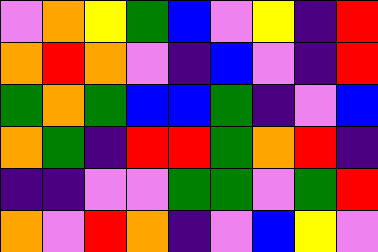[["violet", "orange", "yellow", "green", "blue", "violet", "yellow", "indigo", "red"], ["orange", "red", "orange", "violet", "indigo", "blue", "violet", "indigo", "red"], ["green", "orange", "green", "blue", "blue", "green", "indigo", "violet", "blue"], ["orange", "green", "indigo", "red", "red", "green", "orange", "red", "indigo"], ["indigo", "indigo", "violet", "violet", "green", "green", "violet", "green", "red"], ["orange", "violet", "red", "orange", "indigo", "violet", "blue", "yellow", "violet"]]